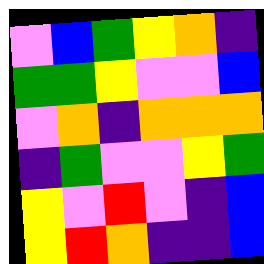[["violet", "blue", "green", "yellow", "orange", "indigo"], ["green", "green", "yellow", "violet", "violet", "blue"], ["violet", "orange", "indigo", "orange", "orange", "orange"], ["indigo", "green", "violet", "violet", "yellow", "green"], ["yellow", "violet", "red", "violet", "indigo", "blue"], ["yellow", "red", "orange", "indigo", "indigo", "blue"]]